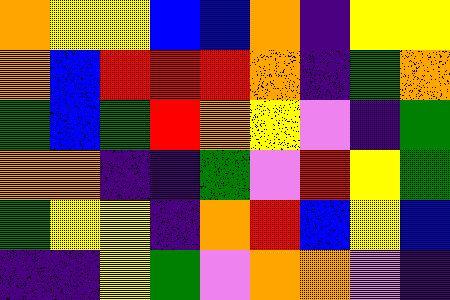[["orange", "yellow", "yellow", "blue", "blue", "orange", "indigo", "yellow", "yellow"], ["orange", "blue", "red", "red", "red", "orange", "indigo", "green", "orange"], ["green", "blue", "green", "red", "orange", "yellow", "violet", "indigo", "green"], ["orange", "orange", "indigo", "indigo", "green", "violet", "red", "yellow", "green"], ["green", "yellow", "yellow", "indigo", "orange", "red", "blue", "yellow", "blue"], ["indigo", "indigo", "yellow", "green", "violet", "orange", "orange", "violet", "indigo"]]